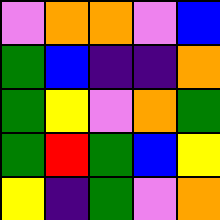[["violet", "orange", "orange", "violet", "blue"], ["green", "blue", "indigo", "indigo", "orange"], ["green", "yellow", "violet", "orange", "green"], ["green", "red", "green", "blue", "yellow"], ["yellow", "indigo", "green", "violet", "orange"]]